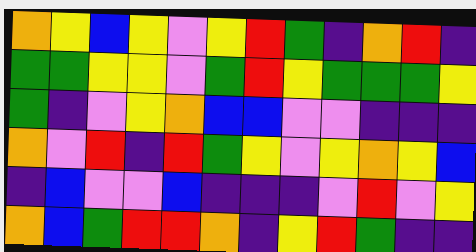[["orange", "yellow", "blue", "yellow", "violet", "yellow", "red", "green", "indigo", "orange", "red", "indigo"], ["green", "green", "yellow", "yellow", "violet", "green", "red", "yellow", "green", "green", "green", "yellow"], ["green", "indigo", "violet", "yellow", "orange", "blue", "blue", "violet", "violet", "indigo", "indigo", "indigo"], ["orange", "violet", "red", "indigo", "red", "green", "yellow", "violet", "yellow", "orange", "yellow", "blue"], ["indigo", "blue", "violet", "violet", "blue", "indigo", "indigo", "indigo", "violet", "red", "violet", "yellow"], ["orange", "blue", "green", "red", "red", "orange", "indigo", "yellow", "red", "green", "indigo", "indigo"]]